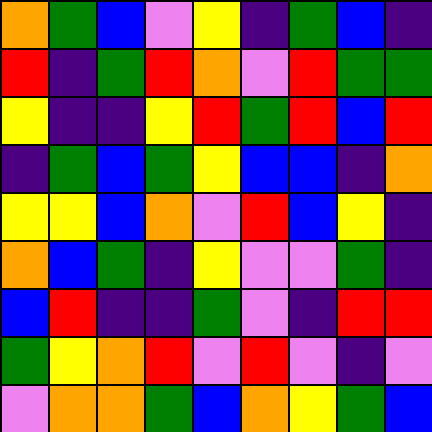[["orange", "green", "blue", "violet", "yellow", "indigo", "green", "blue", "indigo"], ["red", "indigo", "green", "red", "orange", "violet", "red", "green", "green"], ["yellow", "indigo", "indigo", "yellow", "red", "green", "red", "blue", "red"], ["indigo", "green", "blue", "green", "yellow", "blue", "blue", "indigo", "orange"], ["yellow", "yellow", "blue", "orange", "violet", "red", "blue", "yellow", "indigo"], ["orange", "blue", "green", "indigo", "yellow", "violet", "violet", "green", "indigo"], ["blue", "red", "indigo", "indigo", "green", "violet", "indigo", "red", "red"], ["green", "yellow", "orange", "red", "violet", "red", "violet", "indigo", "violet"], ["violet", "orange", "orange", "green", "blue", "orange", "yellow", "green", "blue"]]